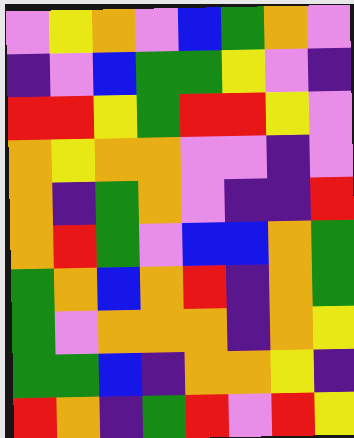[["violet", "yellow", "orange", "violet", "blue", "green", "orange", "violet"], ["indigo", "violet", "blue", "green", "green", "yellow", "violet", "indigo"], ["red", "red", "yellow", "green", "red", "red", "yellow", "violet"], ["orange", "yellow", "orange", "orange", "violet", "violet", "indigo", "violet"], ["orange", "indigo", "green", "orange", "violet", "indigo", "indigo", "red"], ["orange", "red", "green", "violet", "blue", "blue", "orange", "green"], ["green", "orange", "blue", "orange", "red", "indigo", "orange", "green"], ["green", "violet", "orange", "orange", "orange", "indigo", "orange", "yellow"], ["green", "green", "blue", "indigo", "orange", "orange", "yellow", "indigo"], ["red", "orange", "indigo", "green", "red", "violet", "red", "yellow"]]